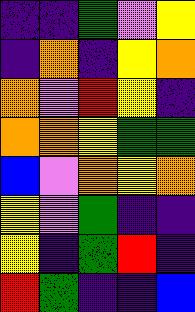[["indigo", "indigo", "green", "violet", "yellow"], ["indigo", "orange", "indigo", "yellow", "orange"], ["orange", "violet", "red", "yellow", "indigo"], ["orange", "orange", "yellow", "green", "green"], ["blue", "violet", "orange", "yellow", "orange"], ["yellow", "violet", "green", "indigo", "indigo"], ["yellow", "indigo", "green", "red", "indigo"], ["red", "green", "indigo", "indigo", "blue"]]